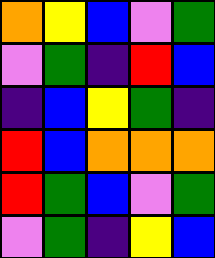[["orange", "yellow", "blue", "violet", "green"], ["violet", "green", "indigo", "red", "blue"], ["indigo", "blue", "yellow", "green", "indigo"], ["red", "blue", "orange", "orange", "orange"], ["red", "green", "blue", "violet", "green"], ["violet", "green", "indigo", "yellow", "blue"]]